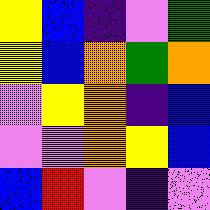[["yellow", "blue", "indigo", "violet", "green"], ["yellow", "blue", "orange", "green", "orange"], ["violet", "yellow", "orange", "indigo", "blue"], ["violet", "violet", "orange", "yellow", "blue"], ["blue", "red", "violet", "indigo", "violet"]]